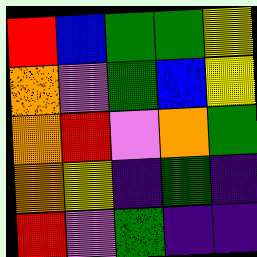[["red", "blue", "green", "green", "yellow"], ["orange", "violet", "green", "blue", "yellow"], ["orange", "red", "violet", "orange", "green"], ["orange", "yellow", "indigo", "green", "indigo"], ["red", "violet", "green", "indigo", "indigo"]]